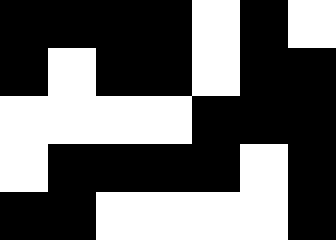[["black", "black", "black", "black", "white", "black", "white"], ["black", "white", "black", "black", "white", "black", "black"], ["white", "white", "white", "white", "black", "black", "black"], ["white", "black", "black", "black", "black", "white", "black"], ["black", "black", "white", "white", "white", "white", "black"]]